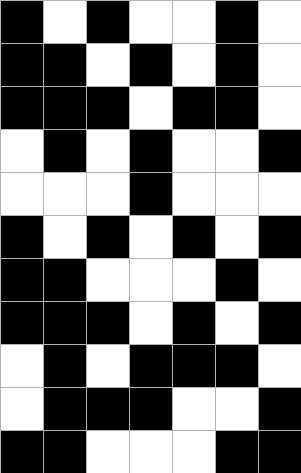[["black", "white", "black", "white", "white", "black", "white"], ["black", "black", "white", "black", "white", "black", "white"], ["black", "black", "black", "white", "black", "black", "white"], ["white", "black", "white", "black", "white", "white", "black"], ["white", "white", "white", "black", "white", "white", "white"], ["black", "white", "black", "white", "black", "white", "black"], ["black", "black", "white", "white", "white", "black", "white"], ["black", "black", "black", "white", "black", "white", "black"], ["white", "black", "white", "black", "black", "black", "white"], ["white", "black", "black", "black", "white", "white", "black"], ["black", "black", "white", "white", "white", "black", "black"]]